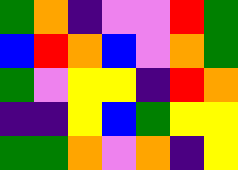[["green", "orange", "indigo", "violet", "violet", "red", "green"], ["blue", "red", "orange", "blue", "violet", "orange", "green"], ["green", "violet", "yellow", "yellow", "indigo", "red", "orange"], ["indigo", "indigo", "yellow", "blue", "green", "yellow", "yellow"], ["green", "green", "orange", "violet", "orange", "indigo", "yellow"]]